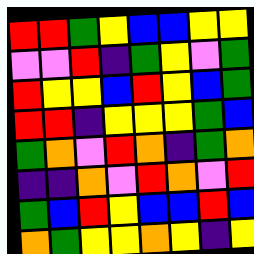[["red", "red", "green", "yellow", "blue", "blue", "yellow", "yellow"], ["violet", "violet", "red", "indigo", "green", "yellow", "violet", "green"], ["red", "yellow", "yellow", "blue", "red", "yellow", "blue", "green"], ["red", "red", "indigo", "yellow", "yellow", "yellow", "green", "blue"], ["green", "orange", "violet", "red", "orange", "indigo", "green", "orange"], ["indigo", "indigo", "orange", "violet", "red", "orange", "violet", "red"], ["green", "blue", "red", "yellow", "blue", "blue", "red", "blue"], ["orange", "green", "yellow", "yellow", "orange", "yellow", "indigo", "yellow"]]